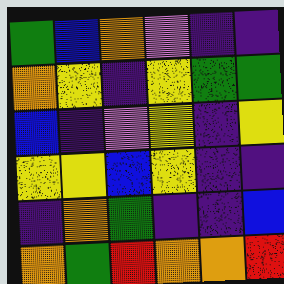[["green", "blue", "orange", "violet", "indigo", "indigo"], ["orange", "yellow", "indigo", "yellow", "green", "green"], ["blue", "indigo", "violet", "yellow", "indigo", "yellow"], ["yellow", "yellow", "blue", "yellow", "indigo", "indigo"], ["indigo", "orange", "green", "indigo", "indigo", "blue"], ["orange", "green", "red", "orange", "orange", "red"]]